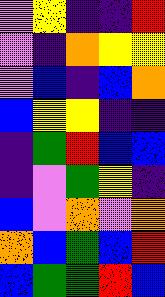[["violet", "yellow", "indigo", "indigo", "red"], ["violet", "indigo", "orange", "yellow", "yellow"], ["violet", "blue", "indigo", "blue", "orange"], ["blue", "yellow", "yellow", "indigo", "indigo"], ["indigo", "green", "red", "blue", "blue"], ["indigo", "violet", "green", "yellow", "indigo"], ["blue", "violet", "orange", "violet", "orange"], ["orange", "blue", "green", "blue", "red"], ["blue", "green", "green", "red", "blue"]]